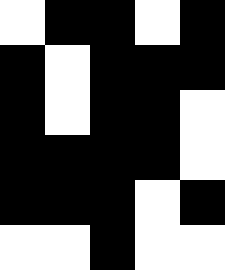[["white", "black", "black", "white", "black"], ["black", "white", "black", "black", "black"], ["black", "white", "black", "black", "white"], ["black", "black", "black", "black", "white"], ["black", "black", "black", "white", "black"], ["white", "white", "black", "white", "white"]]